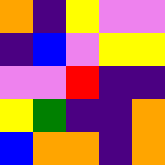[["orange", "indigo", "yellow", "violet", "violet"], ["indigo", "blue", "violet", "yellow", "yellow"], ["violet", "violet", "red", "indigo", "indigo"], ["yellow", "green", "indigo", "indigo", "orange"], ["blue", "orange", "orange", "indigo", "orange"]]